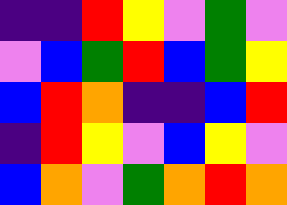[["indigo", "indigo", "red", "yellow", "violet", "green", "violet"], ["violet", "blue", "green", "red", "blue", "green", "yellow"], ["blue", "red", "orange", "indigo", "indigo", "blue", "red"], ["indigo", "red", "yellow", "violet", "blue", "yellow", "violet"], ["blue", "orange", "violet", "green", "orange", "red", "orange"]]